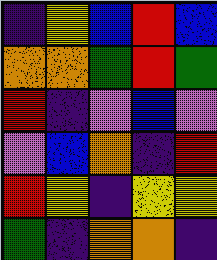[["indigo", "yellow", "blue", "red", "blue"], ["orange", "orange", "green", "red", "green"], ["red", "indigo", "violet", "blue", "violet"], ["violet", "blue", "orange", "indigo", "red"], ["red", "yellow", "indigo", "yellow", "yellow"], ["green", "indigo", "orange", "orange", "indigo"]]